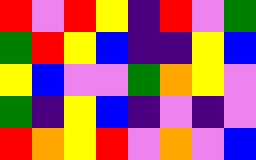[["red", "violet", "red", "yellow", "indigo", "red", "violet", "green"], ["green", "red", "yellow", "blue", "indigo", "indigo", "yellow", "blue"], ["yellow", "blue", "violet", "violet", "green", "orange", "yellow", "violet"], ["green", "indigo", "yellow", "blue", "indigo", "violet", "indigo", "violet"], ["red", "orange", "yellow", "red", "violet", "orange", "violet", "blue"]]